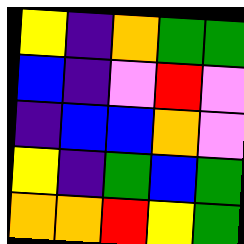[["yellow", "indigo", "orange", "green", "green"], ["blue", "indigo", "violet", "red", "violet"], ["indigo", "blue", "blue", "orange", "violet"], ["yellow", "indigo", "green", "blue", "green"], ["orange", "orange", "red", "yellow", "green"]]